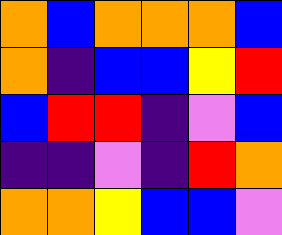[["orange", "blue", "orange", "orange", "orange", "blue"], ["orange", "indigo", "blue", "blue", "yellow", "red"], ["blue", "red", "red", "indigo", "violet", "blue"], ["indigo", "indigo", "violet", "indigo", "red", "orange"], ["orange", "orange", "yellow", "blue", "blue", "violet"]]